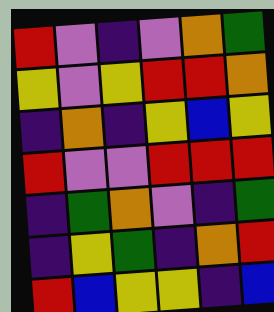[["red", "violet", "indigo", "violet", "orange", "green"], ["yellow", "violet", "yellow", "red", "red", "orange"], ["indigo", "orange", "indigo", "yellow", "blue", "yellow"], ["red", "violet", "violet", "red", "red", "red"], ["indigo", "green", "orange", "violet", "indigo", "green"], ["indigo", "yellow", "green", "indigo", "orange", "red"], ["red", "blue", "yellow", "yellow", "indigo", "blue"]]